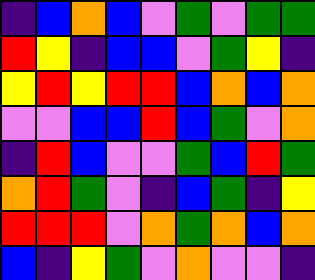[["indigo", "blue", "orange", "blue", "violet", "green", "violet", "green", "green"], ["red", "yellow", "indigo", "blue", "blue", "violet", "green", "yellow", "indigo"], ["yellow", "red", "yellow", "red", "red", "blue", "orange", "blue", "orange"], ["violet", "violet", "blue", "blue", "red", "blue", "green", "violet", "orange"], ["indigo", "red", "blue", "violet", "violet", "green", "blue", "red", "green"], ["orange", "red", "green", "violet", "indigo", "blue", "green", "indigo", "yellow"], ["red", "red", "red", "violet", "orange", "green", "orange", "blue", "orange"], ["blue", "indigo", "yellow", "green", "violet", "orange", "violet", "violet", "indigo"]]